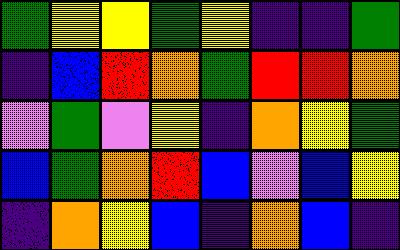[["green", "yellow", "yellow", "green", "yellow", "indigo", "indigo", "green"], ["indigo", "blue", "red", "orange", "green", "red", "red", "orange"], ["violet", "green", "violet", "yellow", "indigo", "orange", "yellow", "green"], ["blue", "green", "orange", "red", "blue", "violet", "blue", "yellow"], ["indigo", "orange", "yellow", "blue", "indigo", "orange", "blue", "indigo"]]